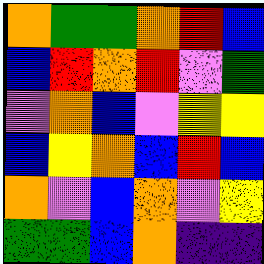[["orange", "green", "green", "orange", "red", "blue"], ["blue", "red", "orange", "red", "violet", "green"], ["violet", "orange", "blue", "violet", "yellow", "yellow"], ["blue", "yellow", "orange", "blue", "red", "blue"], ["orange", "violet", "blue", "orange", "violet", "yellow"], ["green", "green", "blue", "orange", "indigo", "indigo"]]